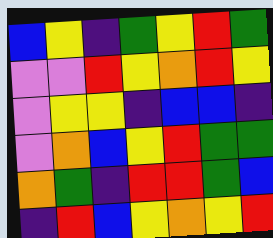[["blue", "yellow", "indigo", "green", "yellow", "red", "green"], ["violet", "violet", "red", "yellow", "orange", "red", "yellow"], ["violet", "yellow", "yellow", "indigo", "blue", "blue", "indigo"], ["violet", "orange", "blue", "yellow", "red", "green", "green"], ["orange", "green", "indigo", "red", "red", "green", "blue"], ["indigo", "red", "blue", "yellow", "orange", "yellow", "red"]]